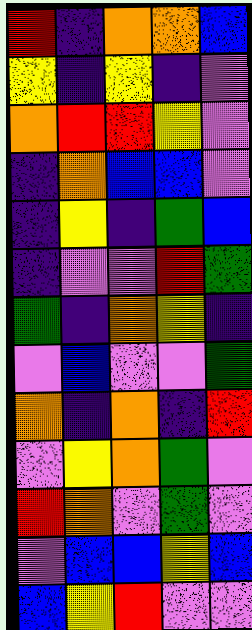[["red", "indigo", "orange", "orange", "blue"], ["yellow", "indigo", "yellow", "indigo", "violet"], ["orange", "red", "red", "yellow", "violet"], ["indigo", "orange", "blue", "blue", "violet"], ["indigo", "yellow", "indigo", "green", "blue"], ["indigo", "violet", "violet", "red", "green"], ["green", "indigo", "orange", "yellow", "indigo"], ["violet", "blue", "violet", "violet", "green"], ["orange", "indigo", "orange", "indigo", "red"], ["violet", "yellow", "orange", "green", "violet"], ["red", "orange", "violet", "green", "violet"], ["violet", "blue", "blue", "yellow", "blue"], ["blue", "yellow", "red", "violet", "violet"]]